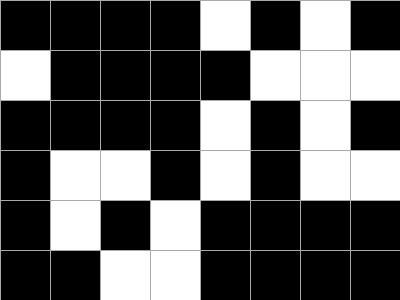[["black", "black", "black", "black", "white", "black", "white", "black"], ["white", "black", "black", "black", "black", "white", "white", "white"], ["black", "black", "black", "black", "white", "black", "white", "black"], ["black", "white", "white", "black", "white", "black", "white", "white"], ["black", "white", "black", "white", "black", "black", "black", "black"], ["black", "black", "white", "white", "black", "black", "black", "black"]]